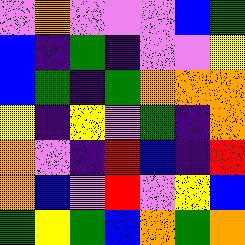[["violet", "orange", "violet", "violet", "violet", "blue", "green"], ["blue", "indigo", "green", "indigo", "violet", "violet", "yellow"], ["blue", "green", "indigo", "green", "orange", "orange", "orange"], ["yellow", "indigo", "yellow", "violet", "green", "indigo", "orange"], ["orange", "violet", "indigo", "red", "blue", "indigo", "red"], ["orange", "blue", "violet", "red", "violet", "yellow", "blue"], ["green", "yellow", "green", "blue", "orange", "green", "orange"]]